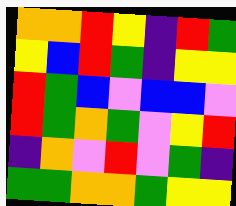[["orange", "orange", "red", "yellow", "indigo", "red", "green"], ["yellow", "blue", "red", "green", "indigo", "yellow", "yellow"], ["red", "green", "blue", "violet", "blue", "blue", "violet"], ["red", "green", "orange", "green", "violet", "yellow", "red"], ["indigo", "orange", "violet", "red", "violet", "green", "indigo"], ["green", "green", "orange", "orange", "green", "yellow", "yellow"]]